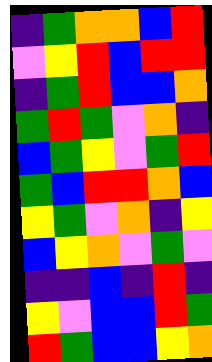[["indigo", "green", "orange", "orange", "blue", "red"], ["violet", "yellow", "red", "blue", "red", "red"], ["indigo", "green", "red", "blue", "blue", "orange"], ["green", "red", "green", "violet", "orange", "indigo"], ["blue", "green", "yellow", "violet", "green", "red"], ["green", "blue", "red", "red", "orange", "blue"], ["yellow", "green", "violet", "orange", "indigo", "yellow"], ["blue", "yellow", "orange", "violet", "green", "violet"], ["indigo", "indigo", "blue", "indigo", "red", "indigo"], ["yellow", "violet", "blue", "blue", "red", "green"], ["red", "green", "blue", "blue", "yellow", "orange"]]